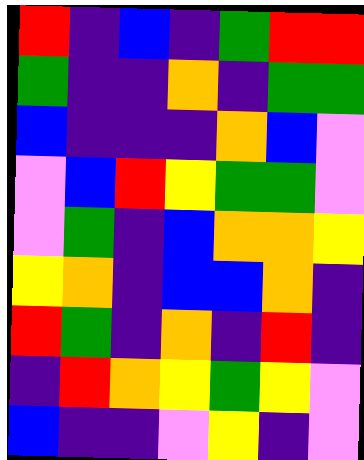[["red", "indigo", "blue", "indigo", "green", "red", "red"], ["green", "indigo", "indigo", "orange", "indigo", "green", "green"], ["blue", "indigo", "indigo", "indigo", "orange", "blue", "violet"], ["violet", "blue", "red", "yellow", "green", "green", "violet"], ["violet", "green", "indigo", "blue", "orange", "orange", "yellow"], ["yellow", "orange", "indigo", "blue", "blue", "orange", "indigo"], ["red", "green", "indigo", "orange", "indigo", "red", "indigo"], ["indigo", "red", "orange", "yellow", "green", "yellow", "violet"], ["blue", "indigo", "indigo", "violet", "yellow", "indigo", "violet"]]